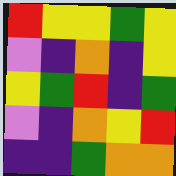[["red", "yellow", "yellow", "green", "yellow"], ["violet", "indigo", "orange", "indigo", "yellow"], ["yellow", "green", "red", "indigo", "green"], ["violet", "indigo", "orange", "yellow", "red"], ["indigo", "indigo", "green", "orange", "orange"]]